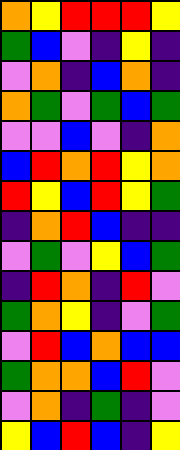[["orange", "yellow", "red", "red", "red", "yellow"], ["green", "blue", "violet", "indigo", "yellow", "indigo"], ["violet", "orange", "indigo", "blue", "orange", "indigo"], ["orange", "green", "violet", "green", "blue", "green"], ["violet", "violet", "blue", "violet", "indigo", "orange"], ["blue", "red", "orange", "red", "yellow", "orange"], ["red", "yellow", "blue", "red", "yellow", "green"], ["indigo", "orange", "red", "blue", "indigo", "indigo"], ["violet", "green", "violet", "yellow", "blue", "green"], ["indigo", "red", "orange", "indigo", "red", "violet"], ["green", "orange", "yellow", "indigo", "violet", "green"], ["violet", "red", "blue", "orange", "blue", "blue"], ["green", "orange", "orange", "blue", "red", "violet"], ["violet", "orange", "indigo", "green", "indigo", "violet"], ["yellow", "blue", "red", "blue", "indigo", "yellow"]]